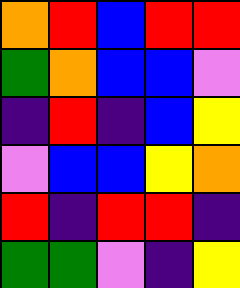[["orange", "red", "blue", "red", "red"], ["green", "orange", "blue", "blue", "violet"], ["indigo", "red", "indigo", "blue", "yellow"], ["violet", "blue", "blue", "yellow", "orange"], ["red", "indigo", "red", "red", "indigo"], ["green", "green", "violet", "indigo", "yellow"]]